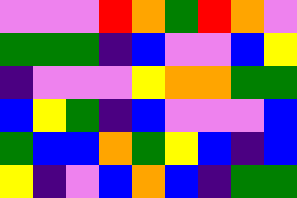[["violet", "violet", "violet", "red", "orange", "green", "red", "orange", "violet"], ["green", "green", "green", "indigo", "blue", "violet", "violet", "blue", "yellow"], ["indigo", "violet", "violet", "violet", "yellow", "orange", "orange", "green", "green"], ["blue", "yellow", "green", "indigo", "blue", "violet", "violet", "violet", "blue"], ["green", "blue", "blue", "orange", "green", "yellow", "blue", "indigo", "blue"], ["yellow", "indigo", "violet", "blue", "orange", "blue", "indigo", "green", "green"]]